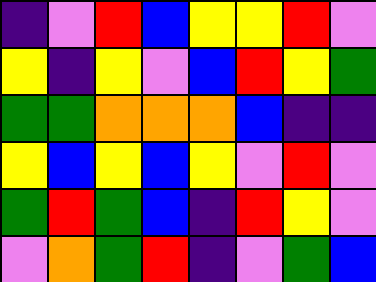[["indigo", "violet", "red", "blue", "yellow", "yellow", "red", "violet"], ["yellow", "indigo", "yellow", "violet", "blue", "red", "yellow", "green"], ["green", "green", "orange", "orange", "orange", "blue", "indigo", "indigo"], ["yellow", "blue", "yellow", "blue", "yellow", "violet", "red", "violet"], ["green", "red", "green", "blue", "indigo", "red", "yellow", "violet"], ["violet", "orange", "green", "red", "indigo", "violet", "green", "blue"]]